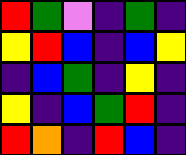[["red", "green", "violet", "indigo", "green", "indigo"], ["yellow", "red", "blue", "indigo", "blue", "yellow"], ["indigo", "blue", "green", "indigo", "yellow", "indigo"], ["yellow", "indigo", "blue", "green", "red", "indigo"], ["red", "orange", "indigo", "red", "blue", "indigo"]]